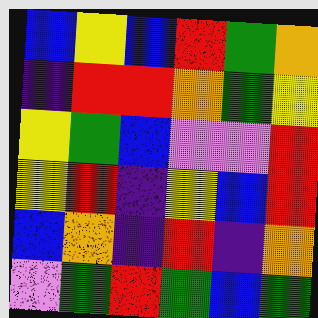[["blue", "yellow", "blue", "red", "green", "orange"], ["indigo", "red", "red", "orange", "green", "yellow"], ["yellow", "green", "blue", "violet", "violet", "red"], ["yellow", "red", "indigo", "yellow", "blue", "red"], ["blue", "orange", "indigo", "red", "indigo", "orange"], ["violet", "green", "red", "green", "blue", "green"]]